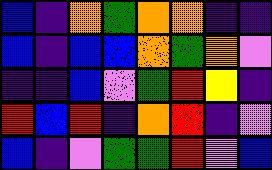[["blue", "indigo", "orange", "green", "orange", "orange", "indigo", "indigo"], ["blue", "indigo", "blue", "blue", "orange", "green", "orange", "violet"], ["indigo", "indigo", "blue", "violet", "green", "red", "yellow", "indigo"], ["red", "blue", "red", "indigo", "orange", "red", "indigo", "violet"], ["blue", "indigo", "violet", "green", "green", "red", "violet", "blue"]]